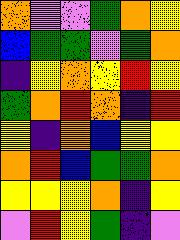[["orange", "violet", "violet", "green", "orange", "yellow"], ["blue", "green", "green", "violet", "green", "orange"], ["indigo", "yellow", "orange", "yellow", "red", "yellow"], ["green", "orange", "red", "orange", "indigo", "red"], ["yellow", "indigo", "orange", "blue", "yellow", "yellow"], ["orange", "red", "blue", "green", "green", "orange"], ["yellow", "yellow", "yellow", "orange", "indigo", "yellow"], ["violet", "red", "yellow", "green", "indigo", "violet"]]